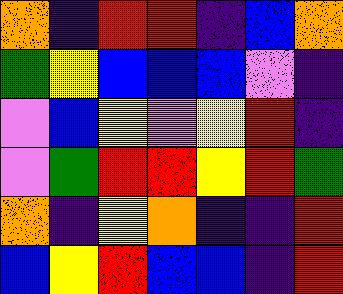[["orange", "indigo", "red", "red", "indigo", "blue", "orange"], ["green", "yellow", "blue", "blue", "blue", "violet", "indigo"], ["violet", "blue", "yellow", "violet", "yellow", "red", "indigo"], ["violet", "green", "red", "red", "yellow", "red", "green"], ["orange", "indigo", "yellow", "orange", "indigo", "indigo", "red"], ["blue", "yellow", "red", "blue", "blue", "indigo", "red"]]